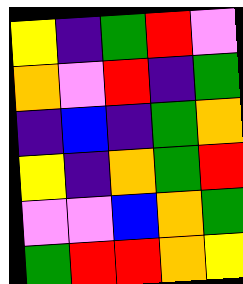[["yellow", "indigo", "green", "red", "violet"], ["orange", "violet", "red", "indigo", "green"], ["indigo", "blue", "indigo", "green", "orange"], ["yellow", "indigo", "orange", "green", "red"], ["violet", "violet", "blue", "orange", "green"], ["green", "red", "red", "orange", "yellow"]]